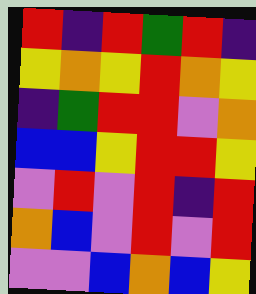[["red", "indigo", "red", "green", "red", "indigo"], ["yellow", "orange", "yellow", "red", "orange", "yellow"], ["indigo", "green", "red", "red", "violet", "orange"], ["blue", "blue", "yellow", "red", "red", "yellow"], ["violet", "red", "violet", "red", "indigo", "red"], ["orange", "blue", "violet", "red", "violet", "red"], ["violet", "violet", "blue", "orange", "blue", "yellow"]]